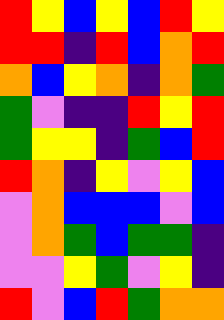[["red", "yellow", "blue", "yellow", "blue", "red", "yellow"], ["red", "red", "indigo", "red", "blue", "orange", "red"], ["orange", "blue", "yellow", "orange", "indigo", "orange", "green"], ["green", "violet", "indigo", "indigo", "red", "yellow", "red"], ["green", "yellow", "yellow", "indigo", "green", "blue", "red"], ["red", "orange", "indigo", "yellow", "violet", "yellow", "blue"], ["violet", "orange", "blue", "blue", "blue", "violet", "blue"], ["violet", "orange", "green", "blue", "green", "green", "indigo"], ["violet", "violet", "yellow", "green", "violet", "yellow", "indigo"], ["red", "violet", "blue", "red", "green", "orange", "orange"]]